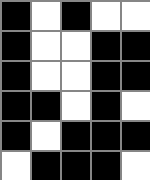[["black", "white", "black", "white", "white"], ["black", "white", "white", "black", "black"], ["black", "white", "white", "black", "black"], ["black", "black", "white", "black", "white"], ["black", "white", "black", "black", "black"], ["white", "black", "black", "black", "white"]]